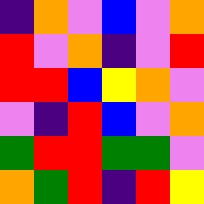[["indigo", "orange", "violet", "blue", "violet", "orange"], ["red", "violet", "orange", "indigo", "violet", "red"], ["red", "red", "blue", "yellow", "orange", "violet"], ["violet", "indigo", "red", "blue", "violet", "orange"], ["green", "red", "red", "green", "green", "violet"], ["orange", "green", "red", "indigo", "red", "yellow"]]